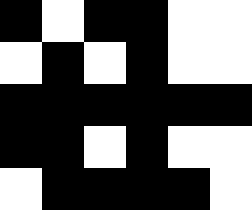[["black", "white", "black", "black", "white", "white"], ["white", "black", "white", "black", "white", "white"], ["black", "black", "black", "black", "black", "black"], ["black", "black", "white", "black", "white", "white"], ["white", "black", "black", "black", "black", "white"]]